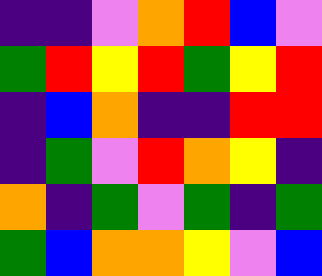[["indigo", "indigo", "violet", "orange", "red", "blue", "violet"], ["green", "red", "yellow", "red", "green", "yellow", "red"], ["indigo", "blue", "orange", "indigo", "indigo", "red", "red"], ["indigo", "green", "violet", "red", "orange", "yellow", "indigo"], ["orange", "indigo", "green", "violet", "green", "indigo", "green"], ["green", "blue", "orange", "orange", "yellow", "violet", "blue"]]